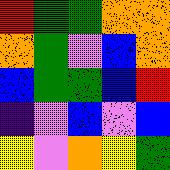[["red", "green", "green", "orange", "orange"], ["orange", "green", "violet", "blue", "orange"], ["blue", "green", "green", "blue", "red"], ["indigo", "violet", "blue", "violet", "blue"], ["yellow", "violet", "orange", "yellow", "green"]]